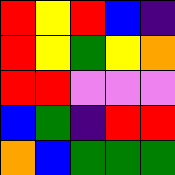[["red", "yellow", "red", "blue", "indigo"], ["red", "yellow", "green", "yellow", "orange"], ["red", "red", "violet", "violet", "violet"], ["blue", "green", "indigo", "red", "red"], ["orange", "blue", "green", "green", "green"]]